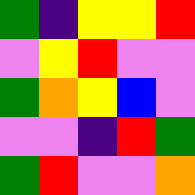[["green", "indigo", "yellow", "yellow", "red"], ["violet", "yellow", "red", "violet", "violet"], ["green", "orange", "yellow", "blue", "violet"], ["violet", "violet", "indigo", "red", "green"], ["green", "red", "violet", "violet", "orange"]]